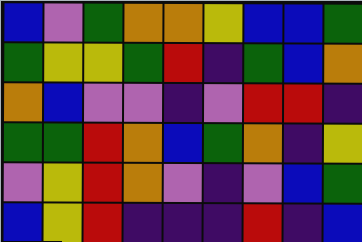[["blue", "violet", "green", "orange", "orange", "yellow", "blue", "blue", "green"], ["green", "yellow", "yellow", "green", "red", "indigo", "green", "blue", "orange"], ["orange", "blue", "violet", "violet", "indigo", "violet", "red", "red", "indigo"], ["green", "green", "red", "orange", "blue", "green", "orange", "indigo", "yellow"], ["violet", "yellow", "red", "orange", "violet", "indigo", "violet", "blue", "green"], ["blue", "yellow", "red", "indigo", "indigo", "indigo", "red", "indigo", "blue"]]